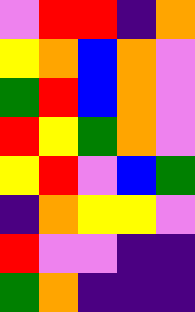[["violet", "red", "red", "indigo", "orange"], ["yellow", "orange", "blue", "orange", "violet"], ["green", "red", "blue", "orange", "violet"], ["red", "yellow", "green", "orange", "violet"], ["yellow", "red", "violet", "blue", "green"], ["indigo", "orange", "yellow", "yellow", "violet"], ["red", "violet", "violet", "indigo", "indigo"], ["green", "orange", "indigo", "indigo", "indigo"]]